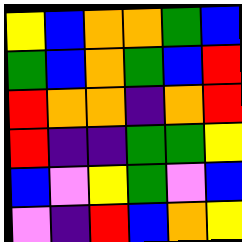[["yellow", "blue", "orange", "orange", "green", "blue"], ["green", "blue", "orange", "green", "blue", "red"], ["red", "orange", "orange", "indigo", "orange", "red"], ["red", "indigo", "indigo", "green", "green", "yellow"], ["blue", "violet", "yellow", "green", "violet", "blue"], ["violet", "indigo", "red", "blue", "orange", "yellow"]]